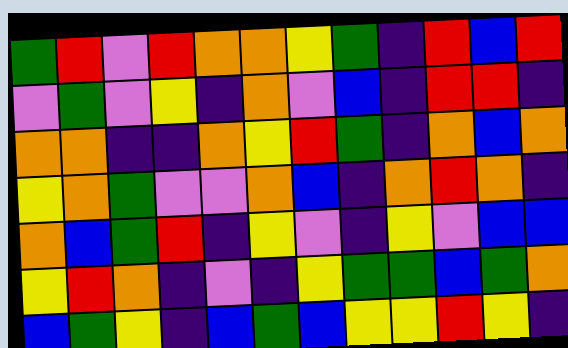[["green", "red", "violet", "red", "orange", "orange", "yellow", "green", "indigo", "red", "blue", "red"], ["violet", "green", "violet", "yellow", "indigo", "orange", "violet", "blue", "indigo", "red", "red", "indigo"], ["orange", "orange", "indigo", "indigo", "orange", "yellow", "red", "green", "indigo", "orange", "blue", "orange"], ["yellow", "orange", "green", "violet", "violet", "orange", "blue", "indigo", "orange", "red", "orange", "indigo"], ["orange", "blue", "green", "red", "indigo", "yellow", "violet", "indigo", "yellow", "violet", "blue", "blue"], ["yellow", "red", "orange", "indigo", "violet", "indigo", "yellow", "green", "green", "blue", "green", "orange"], ["blue", "green", "yellow", "indigo", "blue", "green", "blue", "yellow", "yellow", "red", "yellow", "indigo"]]